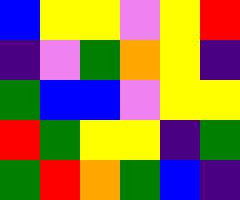[["blue", "yellow", "yellow", "violet", "yellow", "red"], ["indigo", "violet", "green", "orange", "yellow", "indigo"], ["green", "blue", "blue", "violet", "yellow", "yellow"], ["red", "green", "yellow", "yellow", "indigo", "green"], ["green", "red", "orange", "green", "blue", "indigo"]]